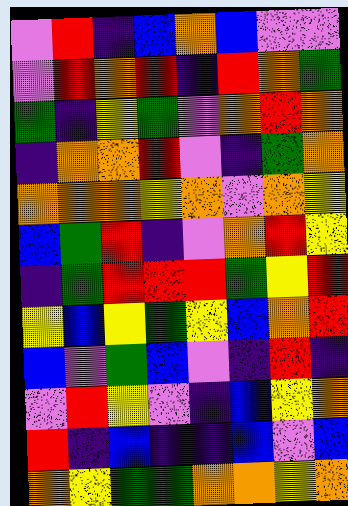[["violet", "red", "indigo", "blue", "orange", "blue", "violet", "violet"], ["violet", "red", "orange", "red", "indigo", "red", "orange", "green"], ["green", "indigo", "yellow", "green", "violet", "orange", "red", "orange"], ["indigo", "orange", "orange", "red", "violet", "indigo", "green", "orange"], ["orange", "orange", "orange", "yellow", "orange", "violet", "orange", "yellow"], ["blue", "green", "red", "indigo", "violet", "orange", "red", "yellow"], ["indigo", "green", "red", "red", "red", "green", "yellow", "red"], ["yellow", "blue", "yellow", "green", "yellow", "blue", "orange", "red"], ["blue", "violet", "green", "blue", "violet", "indigo", "red", "indigo"], ["violet", "red", "yellow", "violet", "indigo", "blue", "yellow", "orange"], ["red", "indigo", "blue", "indigo", "indigo", "blue", "violet", "blue"], ["orange", "yellow", "green", "green", "orange", "orange", "yellow", "orange"]]